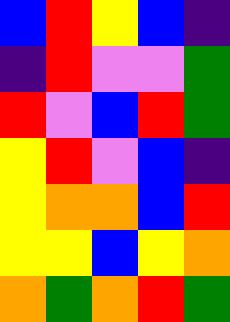[["blue", "red", "yellow", "blue", "indigo"], ["indigo", "red", "violet", "violet", "green"], ["red", "violet", "blue", "red", "green"], ["yellow", "red", "violet", "blue", "indigo"], ["yellow", "orange", "orange", "blue", "red"], ["yellow", "yellow", "blue", "yellow", "orange"], ["orange", "green", "orange", "red", "green"]]